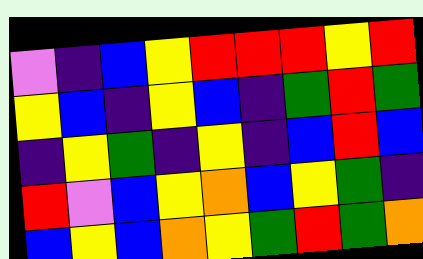[["violet", "indigo", "blue", "yellow", "red", "red", "red", "yellow", "red"], ["yellow", "blue", "indigo", "yellow", "blue", "indigo", "green", "red", "green"], ["indigo", "yellow", "green", "indigo", "yellow", "indigo", "blue", "red", "blue"], ["red", "violet", "blue", "yellow", "orange", "blue", "yellow", "green", "indigo"], ["blue", "yellow", "blue", "orange", "yellow", "green", "red", "green", "orange"]]